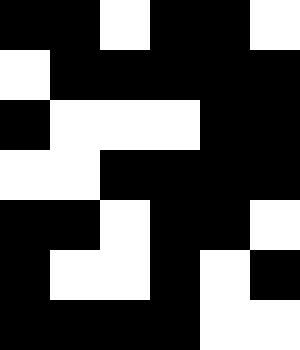[["black", "black", "white", "black", "black", "white"], ["white", "black", "black", "black", "black", "black"], ["black", "white", "white", "white", "black", "black"], ["white", "white", "black", "black", "black", "black"], ["black", "black", "white", "black", "black", "white"], ["black", "white", "white", "black", "white", "black"], ["black", "black", "black", "black", "white", "white"]]